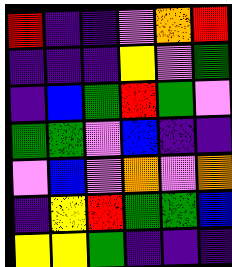[["red", "indigo", "indigo", "violet", "orange", "red"], ["indigo", "indigo", "indigo", "yellow", "violet", "green"], ["indigo", "blue", "green", "red", "green", "violet"], ["green", "green", "violet", "blue", "indigo", "indigo"], ["violet", "blue", "violet", "orange", "violet", "orange"], ["indigo", "yellow", "red", "green", "green", "blue"], ["yellow", "yellow", "green", "indigo", "indigo", "indigo"]]